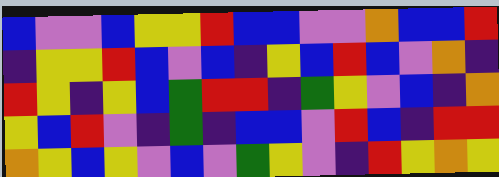[["blue", "violet", "violet", "blue", "yellow", "yellow", "red", "blue", "blue", "violet", "violet", "orange", "blue", "blue", "red"], ["indigo", "yellow", "yellow", "red", "blue", "violet", "blue", "indigo", "yellow", "blue", "red", "blue", "violet", "orange", "indigo"], ["red", "yellow", "indigo", "yellow", "blue", "green", "red", "red", "indigo", "green", "yellow", "violet", "blue", "indigo", "orange"], ["yellow", "blue", "red", "violet", "indigo", "green", "indigo", "blue", "blue", "violet", "red", "blue", "indigo", "red", "red"], ["orange", "yellow", "blue", "yellow", "violet", "blue", "violet", "green", "yellow", "violet", "indigo", "red", "yellow", "orange", "yellow"]]